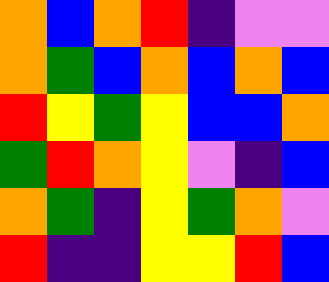[["orange", "blue", "orange", "red", "indigo", "violet", "violet"], ["orange", "green", "blue", "orange", "blue", "orange", "blue"], ["red", "yellow", "green", "yellow", "blue", "blue", "orange"], ["green", "red", "orange", "yellow", "violet", "indigo", "blue"], ["orange", "green", "indigo", "yellow", "green", "orange", "violet"], ["red", "indigo", "indigo", "yellow", "yellow", "red", "blue"]]